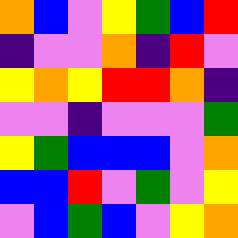[["orange", "blue", "violet", "yellow", "green", "blue", "red"], ["indigo", "violet", "violet", "orange", "indigo", "red", "violet"], ["yellow", "orange", "yellow", "red", "red", "orange", "indigo"], ["violet", "violet", "indigo", "violet", "violet", "violet", "green"], ["yellow", "green", "blue", "blue", "blue", "violet", "orange"], ["blue", "blue", "red", "violet", "green", "violet", "yellow"], ["violet", "blue", "green", "blue", "violet", "yellow", "orange"]]